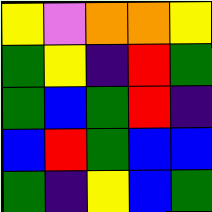[["yellow", "violet", "orange", "orange", "yellow"], ["green", "yellow", "indigo", "red", "green"], ["green", "blue", "green", "red", "indigo"], ["blue", "red", "green", "blue", "blue"], ["green", "indigo", "yellow", "blue", "green"]]